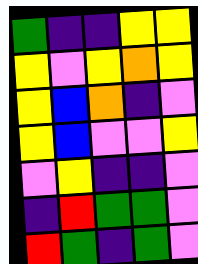[["green", "indigo", "indigo", "yellow", "yellow"], ["yellow", "violet", "yellow", "orange", "yellow"], ["yellow", "blue", "orange", "indigo", "violet"], ["yellow", "blue", "violet", "violet", "yellow"], ["violet", "yellow", "indigo", "indigo", "violet"], ["indigo", "red", "green", "green", "violet"], ["red", "green", "indigo", "green", "violet"]]